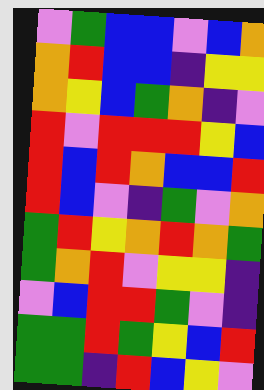[["violet", "green", "blue", "blue", "violet", "blue", "orange"], ["orange", "red", "blue", "blue", "indigo", "yellow", "yellow"], ["orange", "yellow", "blue", "green", "orange", "indigo", "violet"], ["red", "violet", "red", "red", "red", "yellow", "blue"], ["red", "blue", "red", "orange", "blue", "blue", "red"], ["red", "blue", "violet", "indigo", "green", "violet", "orange"], ["green", "red", "yellow", "orange", "red", "orange", "green"], ["green", "orange", "red", "violet", "yellow", "yellow", "indigo"], ["violet", "blue", "red", "red", "green", "violet", "indigo"], ["green", "green", "red", "green", "yellow", "blue", "red"], ["green", "green", "indigo", "red", "blue", "yellow", "violet"]]